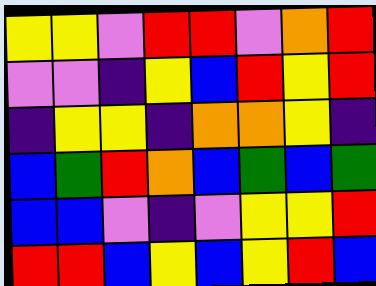[["yellow", "yellow", "violet", "red", "red", "violet", "orange", "red"], ["violet", "violet", "indigo", "yellow", "blue", "red", "yellow", "red"], ["indigo", "yellow", "yellow", "indigo", "orange", "orange", "yellow", "indigo"], ["blue", "green", "red", "orange", "blue", "green", "blue", "green"], ["blue", "blue", "violet", "indigo", "violet", "yellow", "yellow", "red"], ["red", "red", "blue", "yellow", "blue", "yellow", "red", "blue"]]